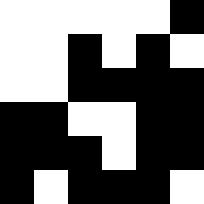[["white", "white", "white", "white", "white", "black"], ["white", "white", "black", "white", "black", "white"], ["white", "white", "black", "black", "black", "black"], ["black", "black", "white", "white", "black", "black"], ["black", "black", "black", "white", "black", "black"], ["black", "white", "black", "black", "black", "white"]]